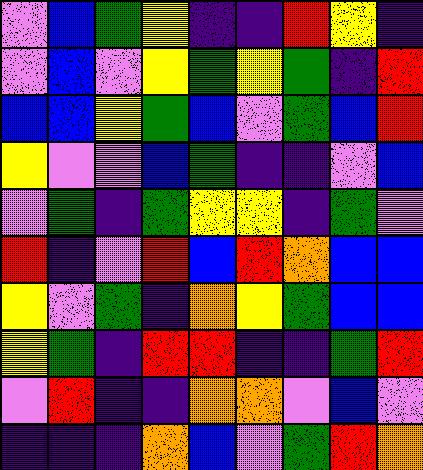[["violet", "blue", "green", "yellow", "indigo", "indigo", "red", "yellow", "indigo"], ["violet", "blue", "violet", "yellow", "green", "yellow", "green", "indigo", "red"], ["blue", "blue", "yellow", "green", "blue", "violet", "green", "blue", "red"], ["yellow", "violet", "violet", "blue", "green", "indigo", "indigo", "violet", "blue"], ["violet", "green", "indigo", "green", "yellow", "yellow", "indigo", "green", "violet"], ["red", "indigo", "violet", "red", "blue", "red", "orange", "blue", "blue"], ["yellow", "violet", "green", "indigo", "orange", "yellow", "green", "blue", "blue"], ["yellow", "green", "indigo", "red", "red", "indigo", "indigo", "green", "red"], ["violet", "red", "indigo", "indigo", "orange", "orange", "violet", "blue", "violet"], ["indigo", "indigo", "indigo", "orange", "blue", "violet", "green", "red", "orange"]]